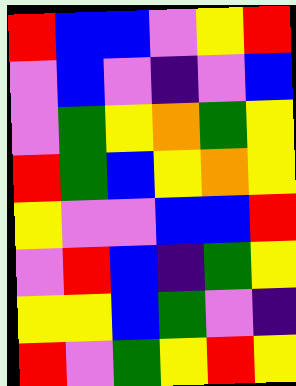[["red", "blue", "blue", "violet", "yellow", "red"], ["violet", "blue", "violet", "indigo", "violet", "blue"], ["violet", "green", "yellow", "orange", "green", "yellow"], ["red", "green", "blue", "yellow", "orange", "yellow"], ["yellow", "violet", "violet", "blue", "blue", "red"], ["violet", "red", "blue", "indigo", "green", "yellow"], ["yellow", "yellow", "blue", "green", "violet", "indigo"], ["red", "violet", "green", "yellow", "red", "yellow"]]